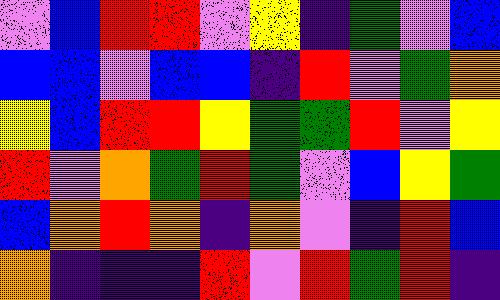[["violet", "blue", "red", "red", "violet", "yellow", "indigo", "green", "violet", "blue"], ["blue", "blue", "violet", "blue", "blue", "indigo", "red", "violet", "green", "orange"], ["yellow", "blue", "red", "red", "yellow", "green", "green", "red", "violet", "yellow"], ["red", "violet", "orange", "green", "red", "green", "violet", "blue", "yellow", "green"], ["blue", "orange", "red", "orange", "indigo", "orange", "violet", "indigo", "red", "blue"], ["orange", "indigo", "indigo", "indigo", "red", "violet", "red", "green", "red", "indigo"]]